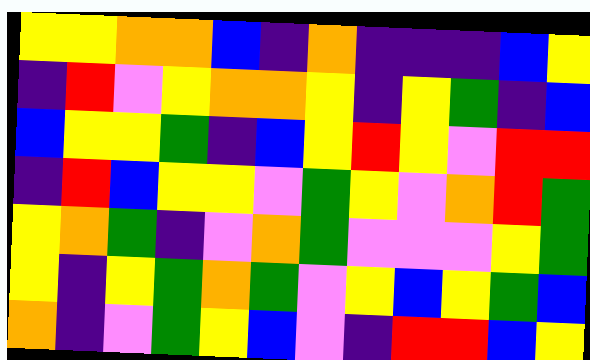[["yellow", "yellow", "orange", "orange", "blue", "indigo", "orange", "indigo", "indigo", "indigo", "blue", "yellow"], ["indigo", "red", "violet", "yellow", "orange", "orange", "yellow", "indigo", "yellow", "green", "indigo", "blue"], ["blue", "yellow", "yellow", "green", "indigo", "blue", "yellow", "red", "yellow", "violet", "red", "red"], ["indigo", "red", "blue", "yellow", "yellow", "violet", "green", "yellow", "violet", "orange", "red", "green"], ["yellow", "orange", "green", "indigo", "violet", "orange", "green", "violet", "violet", "violet", "yellow", "green"], ["yellow", "indigo", "yellow", "green", "orange", "green", "violet", "yellow", "blue", "yellow", "green", "blue"], ["orange", "indigo", "violet", "green", "yellow", "blue", "violet", "indigo", "red", "red", "blue", "yellow"]]